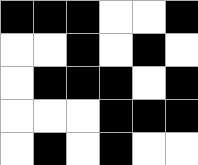[["black", "black", "black", "white", "white", "black"], ["white", "white", "black", "white", "black", "white"], ["white", "black", "black", "black", "white", "black"], ["white", "white", "white", "black", "black", "black"], ["white", "black", "white", "black", "white", "white"]]